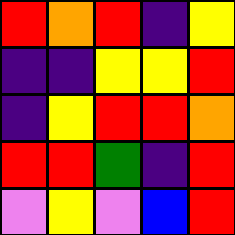[["red", "orange", "red", "indigo", "yellow"], ["indigo", "indigo", "yellow", "yellow", "red"], ["indigo", "yellow", "red", "red", "orange"], ["red", "red", "green", "indigo", "red"], ["violet", "yellow", "violet", "blue", "red"]]